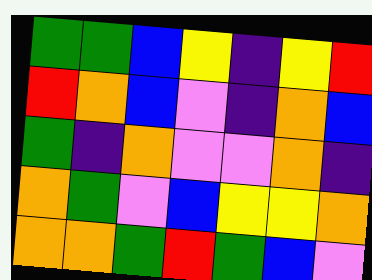[["green", "green", "blue", "yellow", "indigo", "yellow", "red"], ["red", "orange", "blue", "violet", "indigo", "orange", "blue"], ["green", "indigo", "orange", "violet", "violet", "orange", "indigo"], ["orange", "green", "violet", "blue", "yellow", "yellow", "orange"], ["orange", "orange", "green", "red", "green", "blue", "violet"]]